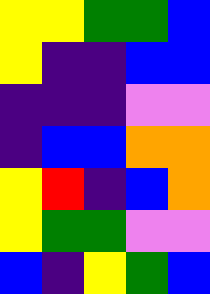[["yellow", "yellow", "green", "green", "blue"], ["yellow", "indigo", "indigo", "blue", "blue"], ["indigo", "indigo", "indigo", "violet", "violet"], ["indigo", "blue", "blue", "orange", "orange"], ["yellow", "red", "indigo", "blue", "orange"], ["yellow", "green", "green", "violet", "violet"], ["blue", "indigo", "yellow", "green", "blue"]]